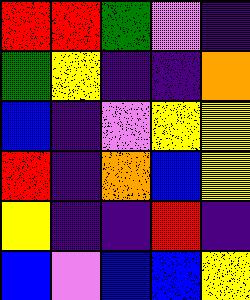[["red", "red", "green", "violet", "indigo"], ["green", "yellow", "indigo", "indigo", "orange"], ["blue", "indigo", "violet", "yellow", "yellow"], ["red", "indigo", "orange", "blue", "yellow"], ["yellow", "indigo", "indigo", "red", "indigo"], ["blue", "violet", "blue", "blue", "yellow"]]